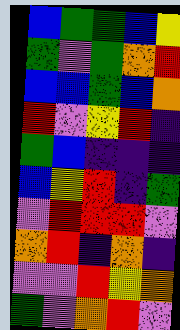[["blue", "green", "green", "blue", "yellow"], ["green", "violet", "green", "orange", "red"], ["blue", "blue", "green", "blue", "orange"], ["red", "violet", "yellow", "red", "indigo"], ["green", "blue", "indigo", "indigo", "indigo"], ["blue", "yellow", "red", "indigo", "green"], ["violet", "red", "red", "red", "violet"], ["orange", "red", "indigo", "orange", "indigo"], ["violet", "violet", "red", "yellow", "orange"], ["green", "violet", "orange", "red", "violet"]]